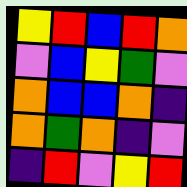[["yellow", "red", "blue", "red", "orange"], ["violet", "blue", "yellow", "green", "violet"], ["orange", "blue", "blue", "orange", "indigo"], ["orange", "green", "orange", "indigo", "violet"], ["indigo", "red", "violet", "yellow", "red"]]